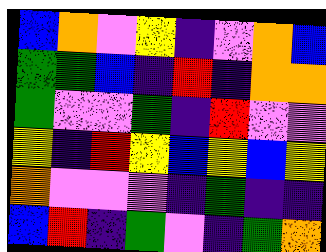[["blue", "orange", "violet", "yellow", "indigo", "violet", "orange", "blue"], ["green", "green", "blue", "indigo", "red", "indigo", "orange", "orange"], ["green", "violet", "violet", "green", "indigo", "red", "violet", "violet"], ["yellow", "indigo", "red", "yellow", "blue", "yellow", "blue", "yellow"], ["orange", "violet", "violet", "violet", "indigo", "green", "indigo", "indigo"], ["blue", "red", "indigo", "green", "violet", "indigo", "green", "orange"]]